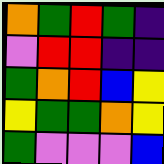[["orange", "green", "red", "green", "indigo"], ["violet", "red", "red", "indigo", "indigo"], ["green", "orange", "red", "blue", "yellow"], ["yellow", "green", "green", "orange", "yellow"], ["green", "violet", "violet", "violet", "blue"]]